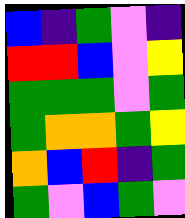[["blue", "indigo", "green", "violet", "indigo"], ["red", "red", "blue", "violet", "yellow"], ["green", "green", "green", "violet", "green"], ["green", "orange", "orange", "green", "yellow"], ["orange", "blue", "red", "indigo", "green"], ["green", "violet", "blue", "green", "violet"]]